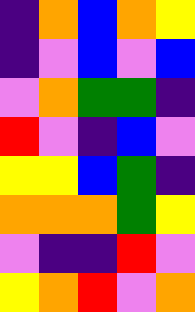[["indigo", "orange", "blue", "orange", "yellow"], ["indigo", "violet", "blue", "violet", "blue"], ["violet", "orange", "green", "green", "indigo"], ["red", "violet", "indigo", "blue", "violet"], ["yellow", "yellow", "blue", "green", "indigo"], ["orange", "orange", "orange", "green", "yellow"], ["violet", "indigo", "indigo", "red", "violet"], ["yellow", "orange", "red", "violet", "orange"]]